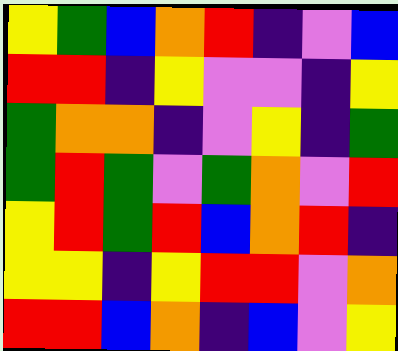[["yellow", "green", "blue", "orange", "red", "indigo", "violet", "blue"], ["red", "red", "indigo", "yellow", "violet", "violet", "indigo", "yellow"], ["green", "orange", "orange", "indigo", "violet", "yellow", "indigo", "green"], ["green", "red", "green", "violet", "green", "orange", "violet", "red"], ["yellow", "red", "green", "red", "blue", "orange", "red", "indigo"], ["yellow", "yellow", "indigo", "yellow", "red", "red", "violet", "orange"], ["red", "red", "blue", "orange", "indigo", "blue", "violet", "yellow"]]